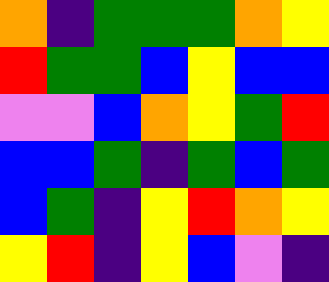[["orange", "indigo", "green", "green", "green", "orange", "yellow"], ["red", "green", "green", "blue", "yellow", "blue", "blue"], ["violet", "violet", "blue", "orange", "yellow", "green", "red"], ["blue", "blue", "green", "indigo", "green", "blue", "green"], ["blue", "green", "indigo", "yellow", "red", "orange", "yellow"], ["yellow", "red", "indigo", "yellow", "blue", "violet", "indigo"]]